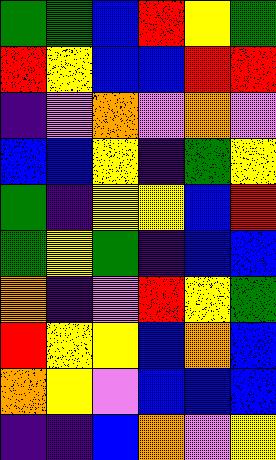[["green", "green", "blue", "red", "yellow", "green"], ["red", "yellow", "blue", "blue", "red", "red"], ["indigo", "violet", "orange", "violet", "orange", "violet"], ["blue", "blue", "yellow", "indigo", "green", "yellow"], ["green", "indigo", "yellow", "yellow", "blue", "red"], ["green", "yellow", "green", "indigo", "blue", "blue"], ["orange", "indigo", "violet", "red", "yellow", "green"], ["red", "yellow", "yellow", "blue", "orange", "blue"], ["orange", "yellow", "violet", "blue", "blue", "blue"], ["indigo", "indigo", "blue", "orange", "violet", "yellow"]]